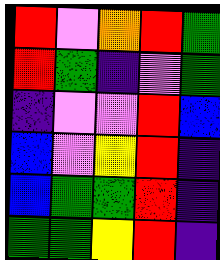[["red", "violet", "orange", "red", "green"], ["red", "green", "indigo", "violet", "green"], ["indigo", "violet", "violet", "red", "blue"], ["blue", "violet", "yellow", "red", "indigo"], ["blue", "green", "green", "red", "indigo"], ["green", "green", "yellow", "red", "indigo"]]